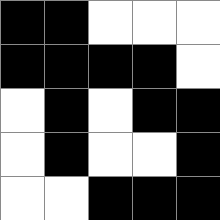[["black", "black", "white", "white", "white"], ["black", "black", "black", "black", "white"], ["white", "black", "white", "black", "black"], ["white", "black", "white", "white", "black"], ["white", "white", "black", "black", "black"]]